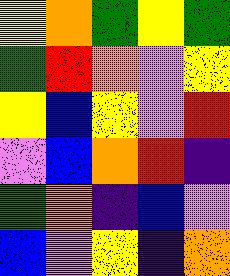[["yellow", "orange", "green", "yellow", "green"], ["green", "red", "orange", "violet", "yellow"], ["yellow", "blue", "yellow", "violet", "red"], ["violet", "blue", "orange", "red", "indigo"], ["green", "orange", "indigo", "blue", "violet"], ["blue", "violet", "yellow", "indigo", "orange"]]